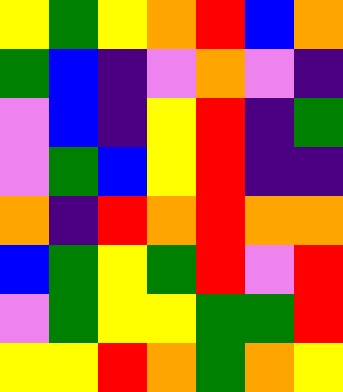[["yellow", "green", "yellow", "orange", "red", "blue", "orange"], ["green", "blue", "indigo", "violet", "orange", "violet", "indigo"], ["violet", "blue", "indigo", "yellow", "red", "indigo", "green"], ["violet", "green", "blue", "yellow", "red", "indigo", "indigo"], ["orange", "indigo", "red", "orange", "red", "orange", "orange"], ["blue", "green", "yellow", "green", "red", "violet", "red"], ["violet", "green", "yellow", "yellow", "green", "green", "red"], ["yellow", "yellow", "red", "orange", "green", "orange", "yellow"]]